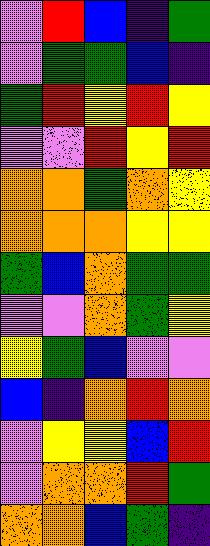[["violet", "red", "blue", "indigo", "green"], ["violet", "green", "green", "blue", "indigo"], ["green", "red", "yellow", "red", "yellow"], ["violet", "violet", "red", "yellow", "red"], ["orange", "orange", "green", "orange", "yellow"], ["orange", "orange", "orange", "yellow", "yellow"], ["green", "blue", "orange", "green", "green"], ["violet", "violet", "orange", "green", "yellow"], ["yellow", "green", "blue", "violet", "violet"], ["blue", "indigo", "orange", "red", "orange"], ["violet", "yellow", "yellow", "blue", "red"], ["violet", "orange", "orange", "red", "green"], ["orange", "orange", "blue", "green", "indigo"]]